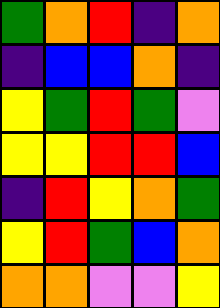[["green", "orange", "red", "indigo", "orange"], ["indigo", "blue", "blue", "orange", "indigo"], ["yellow", "green", "red", "green", "violet"], ["yellow", "yellow", "red", "red", "blue"], ["indigo", "red", "yellow", "orange", "green"], ["yellow", "red", "green", "blue", "orange"], ["orange", "orange", "violet", "violet", "yellow"]]